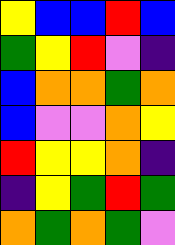[["yellow", "blue", "blue", "red", "blue"], ["green", "yellow", "red", "violet", "indigo"], ["blue", "orange", "orange", "green", "orange"], ["blue", "violet", "violet", "orange", "yellow"], ["red", "yellow", "yellow", "orange", "indigo"], ["indigo", "yellow", "green", "red", "green"], ["orange", "green", "orange", "green", "violet"]]